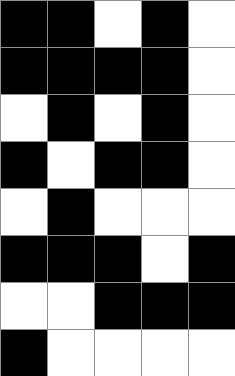[["black", "black", "white", "black", "white"], ["black", "black", "black", "black", "white"], ["white", "black", "white", "black", "white"], ["black", "white", "black", "black", "white"], ["white", "black", "white", "white", "white"], ["black", "black", "black", "white", "black"], ["white", "white", "black", "black", "black"], ["black", "white", "white", "white", "white"]]